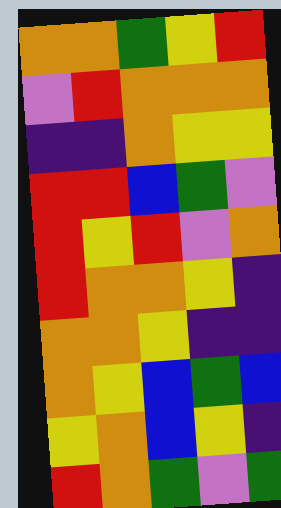[["orange", "orange", "green", "yellow", "red"], ["violet", "red", "orange", "orange", "orange"], ["indigo", "indigo", "orange", "yellow", "yellow"], ["red", "red", "blue", "green", "violet"], ["red", "yellow", "red", "violet", "orange"], ["red", "orange", "orange", "yellow", "indigo"], ["orange", "orange", "yellow", "indigo", "indigo"], ["orange", "yellow", "blue", "green", "blue"], ["yellow", "orange", "blue", "yellow", "indigo"], ["red", "orange", "green", "violet", "green"]]